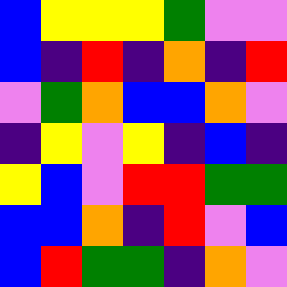[["blue", "yellow", "yellow", "yellow", "green", "violet", "violet"], ["blue", "indigo", "red", "indigo", "orange", "indigo", "red"], ["violet", "green", "orange", "blue", "blue", "orange", "violet"], ["indigo", "yellow", "violet", "yellow", "indigo", "blue", "indigo"], ["yellow", "blue", "violet", "red", "red", "green", "green"], ["blue", "blue", "orange", "indigo", "red", "violet", "blue"], ["blue", "red", "green", "green", "indigo", "orange", "violet"]]